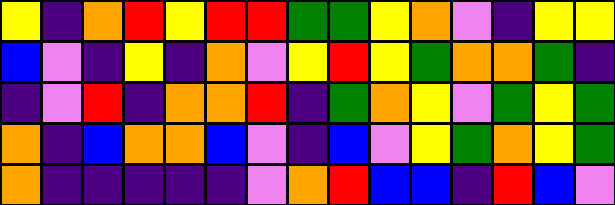[["yellow", "indigo", "orange", "red", "yellow", "red", "red", "green", "green", "yellow", "orange", "violet", "indigo", "yellow", "yellow"], ["blue", "violet", "indigo", "yellow", "indigo", "orange", "violet", "yellow", "red", "yellow", "green", "orange", "orange", "green", "indigo"], ["indigo", "violet", "red", "indigo", "orange", "orange", "red", "indigo", "green", "orange", "yellow", "violet", "green", "yellow", "green"], ["orange", "indigo", "blue", "orange", "orange", "blue", "violet", "indigo", "blue", "violet", "yellow", "green", "orange", "yellow", "green"], ["orange", "indigo", "indigo", "indigo", "indigo", "indigo", "violet", "orange", "red", "blue", "blue", "indigo", "red", "blue", "violet"]]